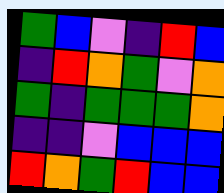[["green", "blue", "violet", "indigo", "red", "blue"], ["indigo", "red", "orange", "green", "violet", "orange"], ["green", "indigo", "green", "green", "green", "orange"], ["indigo", "indigo", "violet", "blue", "blue", "blue"], ["red", "orange", "green", "red", "blue", "blue"]]